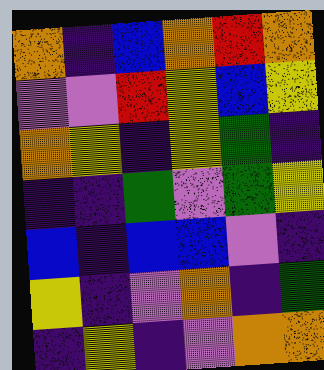[["orange", "indigo", "blue", "orange", "red", "orange"], ["violet", "violet", "red", "yellow", "blue", "yellow"], ["orange", "yellow", "indigo", "yellow", "green", "indigo"], ["indigo", "indigo", "green", "violet", "green", "yellow"], ["blue", "indigo", "blue", "blue", "violet", "indigo"], ["yellow", "indigo", "violet", "orange", "indigo", "green"], ["indigo", "yellow", "indigo", "violet", "orange", "orange"]]